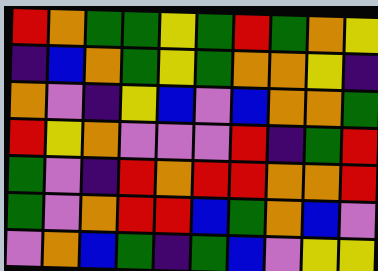[["red", "orange", "green", "green", "yellow", "green", "red", "green", "orange", "yellow"], ["indigo", "blue", "orange", "green", "yellow", "green", "orange", "orange", "yellow", "indigo"], ["orange", "violet", "indigo", "yellow", "blue", "violet", "blue", "orange", "orange", "green"], ["red", "yellow", "orange", "violet", "violet", "violet", "red", "indigo", "green", "red"], ["green", "violet", "indigo", "red", "orange", "red", "red", "orange", "orange", "red"], ["green", "violet", "orange", "red", "red", "blue", "green", "orange", "blue", "violet"], ["violet", "orange", "blue", "green", "indigo", "green", "blue", "violet", "yellow", "yellow"]]